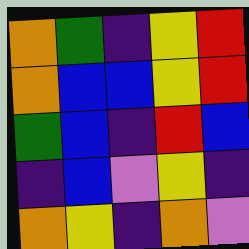[["orange", "green", "indigo", "yellow", "red"], ["orange", "blue", "blue", "yellow", "red"], ["green", "blue", "indigo", "red", "blue"], ["indigo", "blue", "violet", "yellow", "indigo"], ["orange", "yellow", "indigo", "orange", "violet"]]